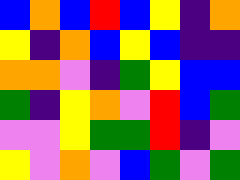[["blue", "orange", "blue", "red", "blue", "yellow", "indigo", "orange"], ["yellow", "indigo", "orange", "blue", "yellow", "blue", "indigo", "indigo"], ["orange", "orange", "violet", "indigo", "green", "yellow", "blue", "blue"], ["green", "indigo", "yellow", "orange", "violet", "red", "blue", "green"], ["violet", "violet", "yellow", "green", "green", "red", "indigo", "violet"], ["yellow", "violet", "orange", "violet", "blue", "green", "violet", "green"]]